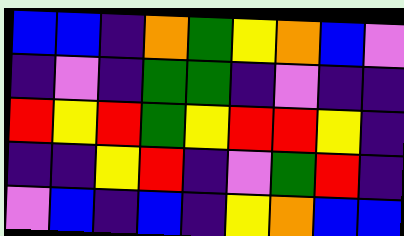[["blue", "blue", "indigo", "orange", "green", "yellow", "orange", "blue", "violet"], ["indigo", "violet", "indigo", "green", "green", "indigo", "violet", "indigo", "indigo"], ["red", "yellow", "red", "green", "yellow", "red", "red", "yellow", "indigo"], ["indigo", "indigo", "yellow", "red", "indigo", "violet", "green", "red", "indigo"], ["violet", "blue", "indigo", "blue", "indigo", "yellow", "orange", "blue", "blue"]]